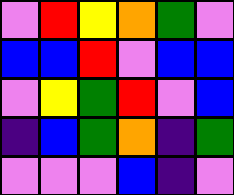[["violet", "red", "yellow", "orange", "green", "violet"], ["blue", "blue", "red", "violet", "blue", "blue"], ["violet", "yellow", "green", "red", "violet", "blue"], ["indigo", "blue", "green", "orange", "indigo", "green"], ["violet", "violet", "violet", "blue", "indigo", "violet"]]